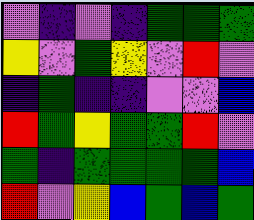[["violet", "indigo", "violet", "indigo", "green", "green", "green"], ["yellow", "violet", "green", "yellow", "violet", "red", "violet"], ["indigo", "green", "indigo", "indigo", "violet", "violet", "blue"], ["red", "green", "yellow", "green", "green", "red", "violet"], ["green", "indigo", "green", "green", "green", "green", "blue"], ["red", "violet", "yellow", "blue", "green", "blue", "green"]]